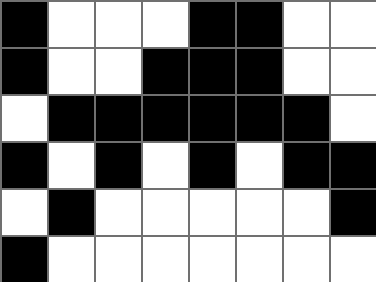[["black", "white", "white", "white", "black", "black", "white", "white"], ["black", "white", "white", "black", "black", "black", "white", "white"], ["white", "black", "black", "black", "black", "black", "black", "white"], ["black", "white", "black", "white", "black", "white", "black", "black"], ["white", "black", "white", "white", "white", "white", "white", "black"], ["black", "white", "white", "white", "white", "white", "white", "white"]]